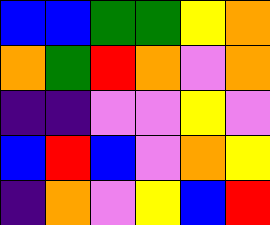[["blue", "blue", "green", "green", "yellow", "orange"], ["orange", "green", "red", "orange", "violet", "orange"], ["indigo", "indigo", "violet", "violet", "yellow", "violet"], ["blue", "red", "blue", "violet", "orange", "yellow"], ["indigo", "orange", "violet", "yellow", "blue", "red"]]